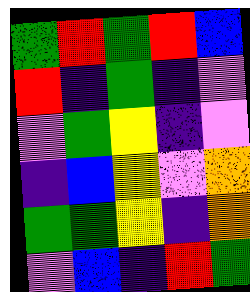[["green", "red", "green", "red", "blue"], ["red", "indigo", "green", "indigo", "violet"], ["violet", "green", "yellow", "indigo", "violet"], ["indigo", "blue", "yellow", "violet", "orange"], ["green", "green", "yellow", "indigo", "orange"], ["violet", "blue", "indigo", "red", "green"]]